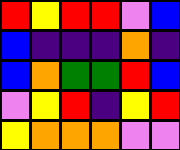[["red", "yellow", "red", "red", "violet", "blue"], ["blue", "indigo", "indigo", "indigo", "orange", "indigo"], ["blue", "orange", "green", "green", "red", "blue"], ["violet", "yellow", "red", "indigo", "yellow", "red"], ["yellow", "orange", "orange", "orange", "violet", "violet"]]